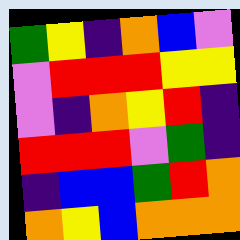[["green", "yellow", "indigo", "orange", "blue", "violet"], ["violet", "red", "red", "red", "yellow", "yellow"], ["violet", "indigo", "orange", "yellow", "red", "indigo"], ["red", "red", "red", "violet", "green", "indigo"], ["indigo", "blue", "blue", "green", "red", "orange"], ["orange", "yellow", "blue", "orange", "orange", "orange"]]